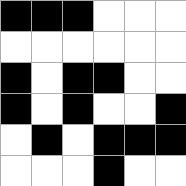[["black", "black", "black", "white", "white", "white"], ["white", "white", "white", "white", "white", "white"], ["black", "white", "black", "black", "white", "white"], ["black", "white", "black", "white", "white", "black"], ["white", "black", "white", "black", "black", "black"], ["white", "white", "white", "black", "white", "white"]]